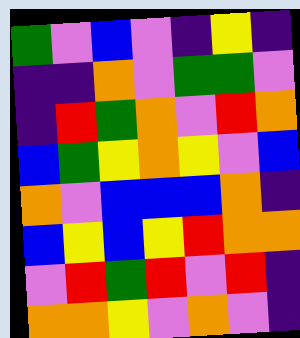[["green", "violet", "blue", "violet", "indigo", "yellow", "indigo"], ["indigo", "indigo", "orange", "violet", "green", "green", "violet"], ["indigo", "red", "green", "orange", "violet", "red", "orange"], ["blue", "green", "yellow", "orange", "yellow", "violet", "blue"], ["orange", "violet", "blue", "blue", "blue", "orange", "indigo"], ["blue", "yellow", "blue", "yellow", "red", "orange", "orange"], ["violet", "red", "green", "red", "violet", "red", "indigo"], ["orange", "orange", "yellow", "violet", "orange", "violet", "indigo"]]